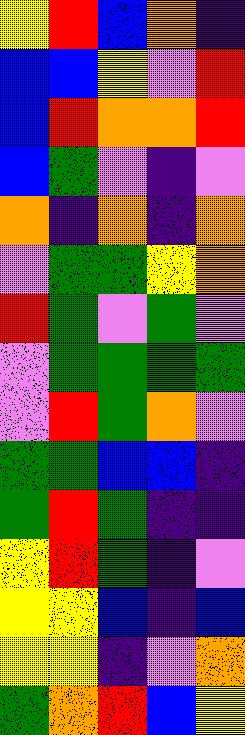[["yellow", "red", "blue", "orange", "indigo"], ["blue", "blue", "yellow", "violet", "red"], ["blue", "red", "orange", "orange", "red"], ["blue", "green", "violet", "indigo", "violet"], ["orange", "indigo", "orange", "indigo", "orange"], ["violet", "green", "green", "yellow", "orange"], ["red", "green", "violet", "green", "violet"], ["violet", "green", "green", "green", "green"], ["violet", "red", "green", "orange", "violet"], ["green", "green", "blue", "blue", "indigo"], ["green", "red", "green", "indigo", "indigo"], ["yellow", "red", "green", "indigo", "violet"], ["yellow", "yellow", "blue", "indigo", "blue"], ["yellow", "yellow", "indigo", "violet", "orange"], ["green", "orange", "red", "blue", "yellow"]]